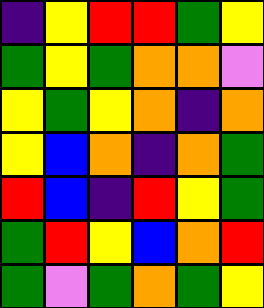[["indigo", "yellow", "red", "red", "green", "yellow"], ["green", "yellow", "green", "orange", "orange", "violet"], ["yellow", "green", "yellow", "orange", "indigo", "orange"], ["yellow", "blue", "orange", "indigo", "orange", "green"], ["red", "blue", "indigo", "red", "yellow", "green"], ["green", "red", "yellow", "blue", "orange", "red"], ["green", "violet", "green", "orange", "green", "yellow"]]